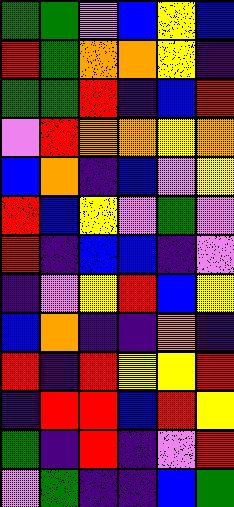[["green", "green", "violet", "blue", "yellow", "blue"], ["red", "green", "orange", "orange", "yellow", "indigo"], ["green", "green", "red", "indigo", "blue", "red"], ["violet", "red", "orange", "orange", "yellow", "orange"], ["blue", "orange", "indigo", "blue", "violet", "yellow"], ["red", "blue", "yellow", "violet", "green", "violet"], ["red", "indigo", "blue", "blue", "indigo", "violet"], ["indigo", "violet", "yellow", "red", "blue", "yellow"], ["blue", "orange", "indigo", "indigo", "orange", "indigo"], ["red", "indigo", "red", "yellow", "yellow", "red"], ["indigo", "red", "red", "blue", "red", "yellow"], ["green", "indigo", "red", "indigo", "violet", "red"], ["violet", "green", "indigo", "indigo", "blue", "green"]]